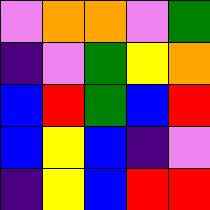[["violet", "orange", "orange", "violet", "green"], ["indigo", "violet", "green", "yellow", "orange"], ["blue", "red", "green", "blue", "red"], ["blue", "yellow", "blue", "indigo", "violet"], ["indigo", "yellow", "blue", "red", "red"]]